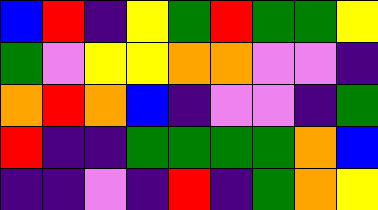[["blue", "red", "indigo", "yellow", "green", "red", "green", "green", "yellow"], ["green", "violet", "yellow", "yellow", "orange", "orange", "violet", "violet", "indigo"], ["orange", "red", "orange", "blue", "indigo", "violet", "violet", "indigo", "green"], ["red", "indigo", "indigo", "green", "green", "green", "green", "orange", "blue"], ["indigo", "indigo", "violet", "indigo", "red", "indigo", "green", "orange", "yellow"]]